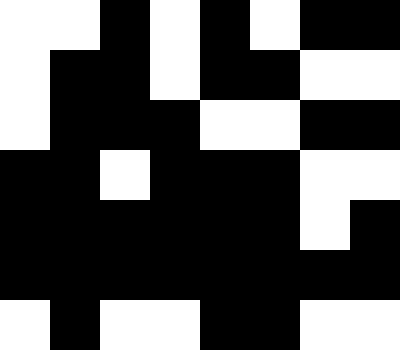[["white", "white", "black", "white", "black", "white", "black", "black"], ["white", "black", "black", "white", "black", "black", "white", "white"], ["white", "black", "black", "black", "white", "white", "black", "black"], ["black", "black", "white", "black", "black", "black", "white", "white"], ["black", "black", "black", "black", "black", "black", "white", "black"], ["black", "black", "black", "black", "black", "black", "black", "black"], ["white", "black", "white", "white", "black", "black", "white", "white"]]